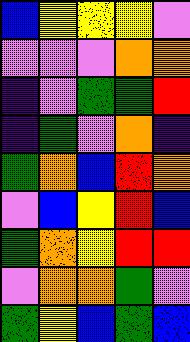[["blue", "yellow", "yellow", "yellow", "violet"], ["violet", "violet", "violet", "orange", "orange"], ["indigo", "violet", "green", "green", "red"], ["indigo", "green", "violet", "orange", "indigo"], ["green", "orange", "blue", "red", "orange"], ["violet", "blue", "yellow", "red", "blue"], ["green", "orange", "yellow", "red", "red"], ["violet", "orange", "orange", "green", "violet"], ["green", "yellow", "blue", "green", "blue"]]